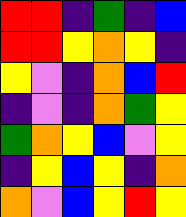[["red", "red", "indigo", "green", "indigo", "blue"], ["red", "red", "yellow", "orange", "yellow", "indigo"], ["yellow", "violet", "indigo", "orange", "blue", "red"], ["indigo", "violet", "indigo", "orange", "green", "yellow"], ["green", "orange", "yellow", "blue", "violet", "yellow"], ["indigo", "yellow", "blue", "yellow", "indigo", "orange"], ["orange", "violet", "blue", "yellow", "red", "yellow"]]